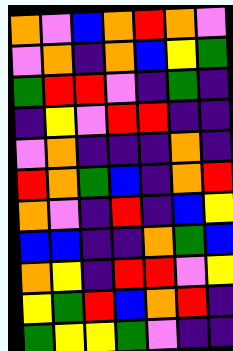[["orange", "violet", "blue", "orange", "red", "orange", "violet"], ["violet", "orange", "indigo", "orange", "blue", "yellow", "green"], ["green", "red", "red", "violet", "indigo", "green", "indigo"], ["indigo", "yellow", "violet", "red", "red", "indigo", "indigo"], ["violet", "orange", "indigo", "indigo", "indigo", "orange", "indigo"], ["red", "orange", "green", "blue", "indigo", "orange", "red"], ["orange", "violet", "indigo", "red", "indigo", "blue", "yellow"], ["blue", "blue", "indigo", "indigo", "orange", "green", "blue"], ["orange", "yellow", "indigo", "red", "red", "violet", "yellow"], ["yellow", "green", "red", "blue", "orange", "red", "indigo"], ["green", "yellow", "yellow", "green", "violet", "indigo", "indigo"]]